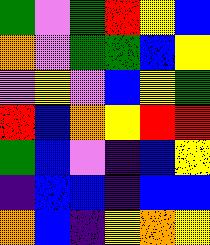[["green", "violet", "green", "red", "yellow", "blue"], ["orange", "violet", "green", "green", "blue", "yellow"], ["violet", "yellow", "violet", "blue", "yellow", "green"], ["red", "blue", "orange", "yellow", "red", "red"], ["green", "blue", "violet", "indigo", "blue", "yellow"], ["indigo", "blue", "blue", "indigo", "blue", "blue"], ["orange", "blue", "indigo", "yellow", "orange", "yellow"]]